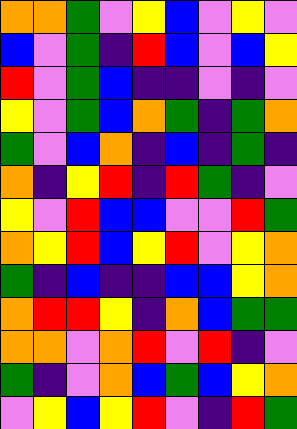[["orange", "orange", "green", "violet", "yellow", "blue", "violet", "yellow", "violet"], ["blue", "violet", "green", "indigo", "red", "blue", "violet", "blue", "yellow"], ["red", "violet", "green", "blue", "indigo", "indigo", "violet", "indigo", "violet"], ["yellow", "violet", "green", "blue", "orange", "green", "indigo", "green", "orange"], ["green", "violet", "blue", "orange", "indigo", "blue", "indigo", "green", "indigo"], ["orange", "indigo", "yellow", "red", "indigo", "red", "green", "indigo", "violet"], ["yellow", "violet", "red", "blue", "blue", "violet", "violet", "red", "green"], ["orange", "yellow", "red", "blue", "yellow", "red", "violet", "yellow", "orange"], ["green", "indigo", "blue", "indigo", "indigo", "blue", "blue", "yellow", "orange"], ["orange", "red", "red", "yellow", "indigo", "orange", "blue", "green", "green"], ["orange", "orange", "violet", "orange", "red", "violet", "red", "indigo", "violet"], ["green", "indigo", "violet", "orange", "blue", "green", "blue", "yellow", "orange"], ["violet", "yellow", "blue", "yellow", "red", "violet", "indigo", "red", "green"]]